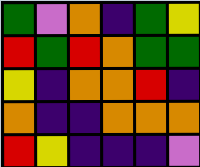[["green", "violet", "orange", "indigo", "green", "yellow"], ["red", "green", "red", "orange", "green", "green"], ["yellow", "indigo", "orange", "orange", "red", "indigo"], ["orange", "indigo", "indigo", "orange", "orange", "orange"], ["red", "yellow", "indigo", "indigo", "indigo", "violet"]]